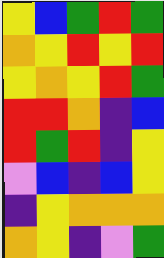[["yellow", "blue", "green", "red", "green"], ["orange", "yellow", "red", "yellow", "red"], ["yellow", "orange", "yellow", "red", "green"], ["red", "red", "orange", "indigo", "blue"], ["red", "green", "red", "indigo", "yellow"], ["violet", "blue", "indigo", "blue", "yellow"], ["indigo", "yellow", "orange", "orange", "orange"], ["orange", "yellow", "indigo", "violet", "green"]]